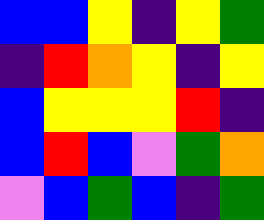[["blue", "blue", "yellow", "indigo", "yellow", "green"], ["indigo", "red", "orange", "yellow", "indigo", "yellow"], ["blue", "yellow", "yellow", "yellow", "red", "indigo"], ["blue", "red", "blue", "violet", "green", "orange"], ["violet", "blue", "green", "blue", "indigo", "green"]]